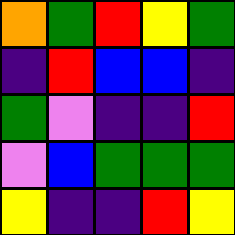[["orange", "green", "red", "yellow", "green"], ["indigo", "red", "blue", "blue", "indigo"], ["green", "violet", "indigo", "indigo", "red"], ["violet", "blue", "green", "green", "green"], ["yellow", "indigo", "indigo", "red", "yellow"]]